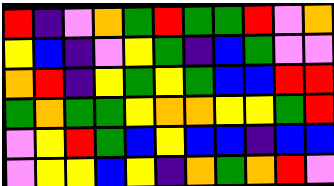[["red", "indigo", "violet", "orange", "green", "red", "green", "green", "red", "violet", "orange"], ["yellow", "blue", "indigo", "violet", "yellow", "green", "indigo", "blue", "green", "violet", "violet"], ["orange", "red", "indigo", "yellow", "green", "yellow", "green", "blue", "blue", "red", "red"], ["green", "orange", "green", "green", "yellow", "orange", "orange", "yellow", "yellow", "green", "red"], ["violet", "yellow", "red", "green", "blue", "yellow", "blue", "blue", "indigo", "blue", "blue"], ["violet", "yellow", "yellow", "blue", "yellow", "indigo", "orange", "green", "orange", "red", "violet"]]